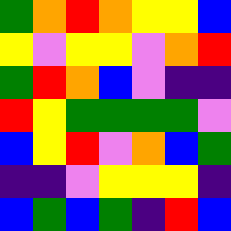[["green", "orange", "red", "orange", "yellow", "yellow", "blue"], ["yellow", "violet", "yellow", "yellow", "violet", "orange", "red"], ["green", "red", "orange", "blue", "violet", "indigo", "indigo"], ["red", "yellow", "green", "green", "green", "green", "violet"], ["blue", "yellow", "red", "violet", "orange", "blue", "green"], ["indigo", "indigo", "violet", "yellow", "yellow", "yellow", "indigo"], ["blue", "green", "blue", "green", "indigo", "red", "blue"]]